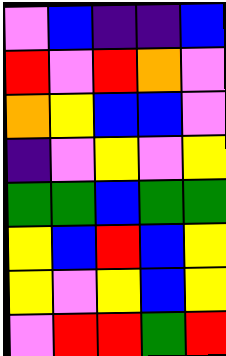[["violet", "blue", "indigo", "indigo", "blue"], ["red", "violet", "red", "orange", "violet"], ["orange", "yellow", "blue", "blue", "violet"], ["indigo", "violet", "yellow", "violet", "yellow"], ["green", "green", "blue", "green", "green"], ["yellow", "blue", "red", "blue", "yellow"], ["yellow", "violet", "yellow", "blue", "yellow"], ["violet", "red", "red", "green", "red"]]